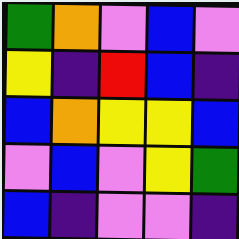[["green", "orange", "violet", "blue", "violet"], ["yellow", "indigo", "red", "blue", "indigo"], ["blue", "orange", "yellow", "yellow", "blue"], ["violet", "blue", "violet", "yellow", "green"], ["blue", "indigo", "violet", "violet", "indigo"]]